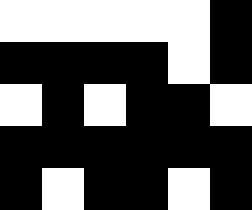[["white", "white", "white", "white", "white", "black"], ["black", "black", "black", "black", "white", "black"], ["white", "black", "white", "black", "black", "white"], ["black", "black", "black", "black", "black", "black"], ["black", "white", "black", "black", "white", "black"]]